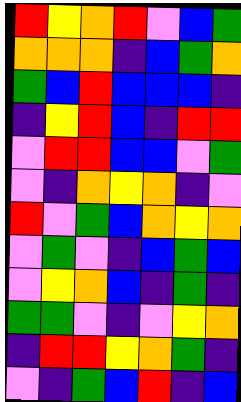[["red", "yellow", "orange", "red", "violet", "blue", "green"], ["orange", "orange", "orange", "indigo", "blue", "green", "orange"], ["green", "blue", "red", "blue", "blue", "blue", "indigo"], ["indigo", "yellow", "red", "blue", "indigo", "red", "red"], ["violet", "red", "red", "blue", "blue", "violet", "green"], ["violet", "indigo", "orange", "yellow", "orange", "indigo", "violet"], ["red", "violet", "green", "blue", "orange", "yellow", "orange"], ["violet", "green", "violet", "indigo", "blue", "green", "blue"], ["violet", "yellow", "orange", "blue", "indigo", "green", "indigo"], ["green", "green", "violet", "indigo", "violet", "yellow", "orange"], ["indigo", "red", "red", "yellow", "orange", "green", "indigo"], ["violet", "indigo", "green", "blue", "red", "indigo", "blue"]]